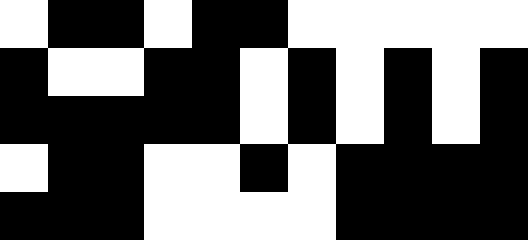[["white", "black", "black", "white", "black", "black", "white", "white", "white", "white", "white"], ["black", "white", "white", "black", "black", "white", "black", "white", "black", "white", "black"], ["black", "black", "black", "black", "black", "white", "black", "white", "black", "white", "black"], ["white", "black", "black", "white", "white", "black", "white", "black", "black", "black", "black"], ["black", "black", "black", "white", "white", "white", "white", "black", "black", "black", "black"]]